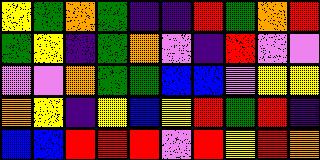[["yellow", "green", "orange", "green", "indigo", "indigo", "red", "green", "orange", "red"], ["green", "yellow", "indigo", "green", "orange", "violet", "indigo", "red", "violet", "violet"], ["violet", "violet", "orange", "green", "green", "blue", "blue", "violet", "yellow", "yellow"], ["orange", "yellow", "indigo", "yellow", "blue", "yellow", "red", "green", "red", "indigo"], ["blue", "blue", "red", "red", "red", "violet", "red", "yellow", "red", "orange"]]